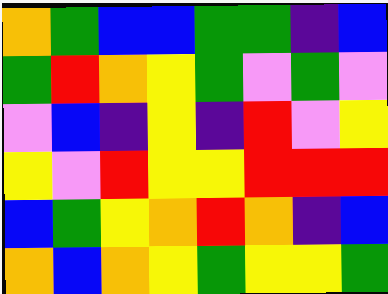[["orange", "green", "blue", "blue", "green", "green", "indigo", "blue"], ["green", "red", "orange", "yellow", "green", "violet", "green", "violet"], ["violet", "blue", "indigo", "yellow", "indigo", "red", "violet", "yellow"], ["yellow", "violet", "red", "yellow", "yellow", "red", "red", "red"], ["blue", "green", "yellow", "orange", "red", "orange", "indigo", "blue"], ["orange", "blue", "orange", "yellow", "green", "yellow", "yellow", "green"]]